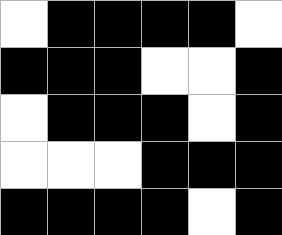[["white", "black", "black", "black", "black", "white"], ["black", "black", "black", "white", "white", "black"], ["white", "black", "black", "black", "white", "black"], ["white", "white", "white", "black", "black", "black"], ["black", "black", "black", "black", "white", "black"]]